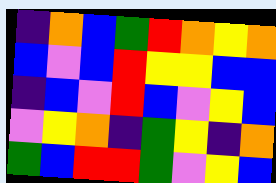[["indigo", "orange", "blue", "green", "red", "orange", "yellow", "orange"], ["blue", "violet", "blue", "red", "yellow", "yellow", "blue", "blue"], ["indigo", "blue", "violet", "red", "blue", "violet", "yellow", "blue"], ["violet", "yellow", "orange", "indigo", "green", "yellow", "indigo", "orange"], ["green", "blue", "red", "red", "green", "violet", "yellow", "blue"]]